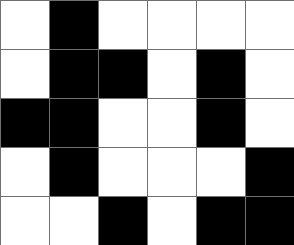[["white", "black", "white", "white", "white", "white"], ["white", "black", "black", "white", "black", "white"], ["black", "black", "white", "white", "black", "white"], ["white", "black", "white", "white", "white", "black"], ["white", "white", "black", "white", "black", "black"]]